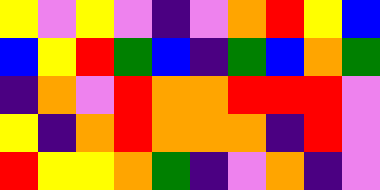[["yellow", "violet", "yellow", "violet", "indigo", "violet", "orange", "red", "yellow", "blue"], ["blue", "yellow", "red", "green", "blue", "indigo", "green", "blue", "orange", "green"], ["indigo", "orange", "violet", "red", "orange", "orange", "red", "red", "red", "violet"], ["yellow", "indigo", "orange", "red", "orange", "orange", "orange", "indigo", "red", "violet"], ["red", "yellow", "yellow", "orange", "green", "indigo", "violet", "orange", "indigo", "violet"]]